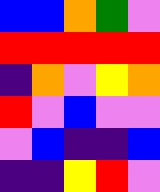[["blue", "blue", "orange", "green", "violet"], ["red", "red", "red", "red", "red"], ["indigo", "orange", "violet", "yellow", "orange"], ["red", "violet", "blue", "violet", "violet"], ["violet", "blue", "indigo", "indigo", "blue"], ["indigo", "indigo", "yellow", "red", "violet"]]